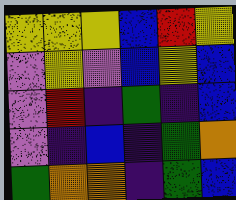[["yellow", "yellow", "yellow", "blue", "red", "yellow"], ["violet", "yellow", "violet", "blue", "yellow", "blue"], ["violet", "red", "indigo", "green", "indigo", "blue"], ["violet", "indigo", "blue", "indigo", "green", "orange"], ["green", "orange", "orange", "indigo", "green", "blue"]]